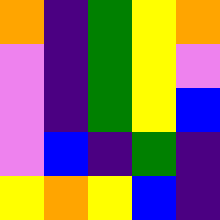[["orange", "indigo", "green", "yellow", "orange"], ["violet", "indigo", "green", "yellow", "violet"], ["violet", "indigo", "green", "yellow", "blue"], ["violet", "blue", "indigo", "green", "indigo"], ["yellow", "orange", "yellow", "blue", "indigo"]]